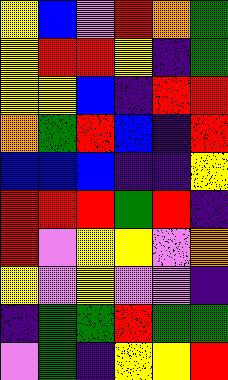[["yellow", "blue", "violet", "red", "orange", "green"], ["yellow", "red", "red", "yellow", "indigo", "green"], ["yellow", "yellow", "blue", "indigo", "red", "red"], ["orange", "green", "red", "blue", "indigo", "red"], ["blue", "blue", "blue", "indigo", "indigo", "yellow"], ["red", "red", "red", "green", "red", "indigo"], ["red", "violet", "yellow", "yellow", "violet", "orange"], ["yellow", "violet", "yellow", "violet", "violet", "indigo"], ["indigo", "green", "green", "red", "green", "green"], ["violet", "green", "indigo", "yellow", "yellow", "red"]]